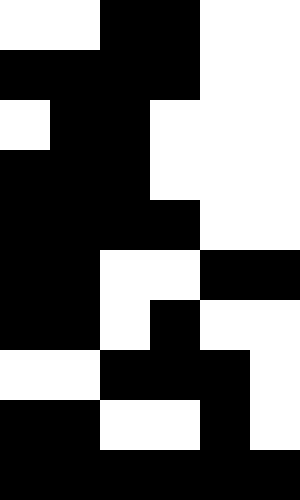[["white", "white", "black", "black", "white", "white"], ["black", "black", "black", "black", "white", "white"], ["white", "black", "black", "white", "white", "white"], ["black", "black", "black", "white", "white", "white"], ["black", "black", "black", "black", "white", "white"], ["black", "black", "white", "white", "black", "black"], ["black", "black", "white", "black", "white", "white"], ["white", "white", "black", "black", "black", "white"], ["black", "black", "white", "white", "black", "white"], ["black", "black", "black", "black", "black", "black"]]